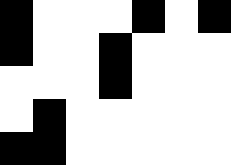[["black", "white", "white", "white", "black", "white", "black"], ["black", "white", "white", "black", "white", "white", "white"], ["white", "white", "white", "black", "white", "white", "white"], ["white", "black", "white", "white", "white", "white", "white"], ["black", "black", "white", "white", "white", "white", "white"]]